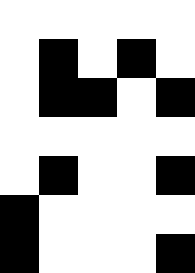[["white", "white", "white", "white", "white"], ["white", "black", "white", "black", "white"], ["white", "black", "black", "white", "black"], ["white", "white", "white", "white", "white"], ["white", "black", "white", "white", "black"], ["black", "white", "white", "white", "white"], ["black", "white", "white", "white", "black"]]